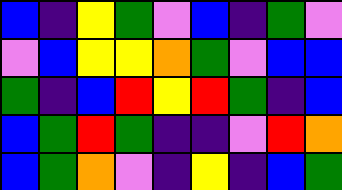[["blue", "indigo", "yellow", "green", "violet", "blue", "indigo", "green", "violet"], ["violet", "blue", "yellow", "yellow", "orange", "green", "violet", "blue", "blue"], ["green", "indigo", "blue", "red", "yellow", "red", "green", "indigo", "blue"], ["blue", "green", "red", "green", "indigo", "indigo", "violet", "red", "orange"], ["blue", "green", "orange", "violet", "indigo", "yellow", "indigo", "blue", "green"]]